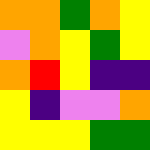[["orange", "orange", "green", "orange", "yellow"], ["violet", "orange", "yellow", "green", "yellow"], ["orange", "red", "yellow", "indigo", "indigo"], ["yellow", "indigo", "violet", "violet", "orange"], ["yellow", "yellow", "yellow", "green", "green"]]